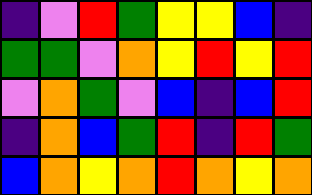[["indigo", "violet", "red", "green", "yellow", "yellow", "blue", "indigo"], ["green", "green", "violet", "orange", "yellow", "red", "yellow", "red"], ["violet", "orange", "green", "violet", "blue", "indigo", "blue", "red"], ["indigo", "orange", "blue", "green", "red", "indigo", "red", "green"], ["blue", "orange", "yellow", "orange", "red", "orange", "yellow", "orange"]]